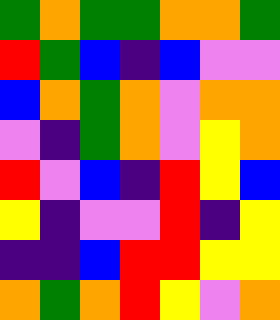[["green", "orange", "green", "green", "orange", "orange", "green"], ["red", "green", "blue", "indigo", "blue", "violet", "violet"], ["blue", "orange", "green", "orange", "violet", "orange", "orange"], ["violet", "indigo", "green", "orange", "violet", "yellow", "orange"], ["red", "violet", "blue", "indigo", "red", "yellow", "blue"], ["yellow", "indigo", "violet", "violet", "red", "indigo", "yellow"], ["indigo", "indigo", "blue", "red", "red", "yellow", "yellow"], ["orange", "green", "orange", "red", "yellow", "violet", "orange"]]